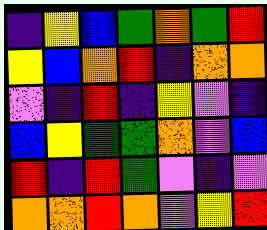[["indigo", "yellow", "blue", "green", "orange", "green", "red"], ["yellow", "blue", "orange", "red", "indigo", "orange", "orange"], ["violet", "indigo", "red", "indigo", "yellow", "violet", "indigo"], ["blue", "yellow", "green", "green", "orange", "violet", "blue"], ["red", "indigo", "red", "green", "violet", "indigo", "violet"], ["orange", "orange", "red", "orange", "violet", "yellow", "red"]]